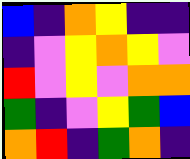[["blue", "indigo", "orange", "yellow", "indigo", "indigo"], ["indigo", "violet", "yellow", "orange", "yellow", "violet"], ["red", "violet", "yellow", "violet", "orange", "orange"], ["green", "indigo", "violet", "yellow", "green", "blue"], ["orange", "red", "indigo", "green", "orange", "indigo"]]